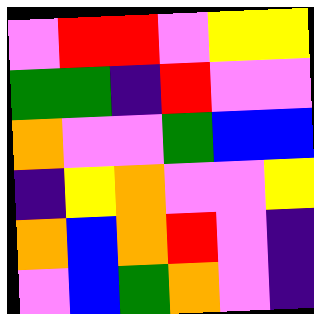[["violet", "red", "red", "violet", "yellow", "yellow"], ["green", "green", "indigo", "red", "violet", "violet"], ["orange", "violet", "violet", "green", "blue", "blue"], ["indigo", "yellow", "orange", "violet", "violet", "yellow"], ["orange", "blue", "orange", "red", "violet", "indigo"], ["violet", "blue", "green", "orange", "violet", "indigo"]]